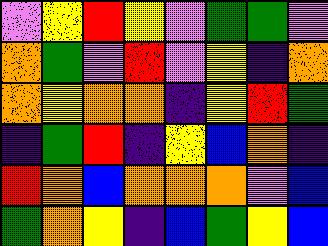[["violet", "yellow", "red", "yellow", "violet", "green", "green", "violet"], ["orange", "green", "violet", "red", "violet", "yellow", "indigo", "orange"], ["orange", "yellow", "orange", "orange", "indigo", "yellow", "red", "green"], ["indigo", "green", "red", "indigo", "yellow", "blue", "orange", "indigo"], ["red", "orange", "blue", "orange", "orange", "orange", "violet", "blue"], ["green", "orange", "yellow", "indigo", "blue", "green", "yellow", "blue"]]